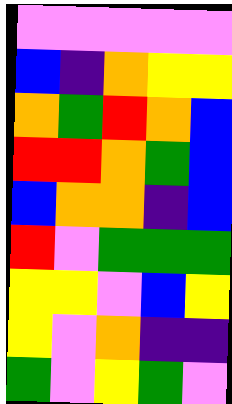[["violet", "violet", "violet", "violet", "violet"], ["blue", "indigo", "orange", "yellow", "yellow"], ["orange", "green", "red", "orange", "blue"], ["red", "red", "orange", "green", "blue"], ["blue", "orange", "orange", "indigo", "blue"], ["red", "violet", "green", "green", "green"], ["yellow", "yellow", "violet", "blue", "yellow"], ["yellow", "violet", "orange", "indigo", "indigo"], ["green", "violet", "yellow", "green", "violet"]]